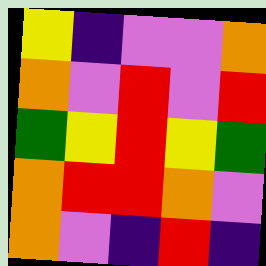[["yellow", "indigo", "violet", "violet", "orange"], ["orange", "violet", "red", "violet", "red"], ["green", "yellow", "red", "yellow", "green"], ["orange", "red", "red", "orange", "violet"], ["orange", "violet", "indigo", "red", "indigo"]]